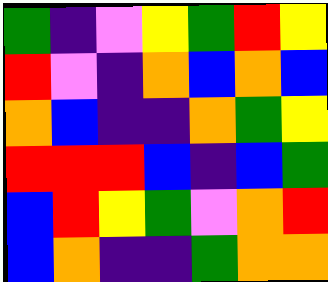[["green", "indigo", "violet", "yellow", "green", "red", "yellow"], ["red", "violet", "indigo", "orange", "blue", "orange", "blue"], ["orange", "blue", "indigo", "indigo", "orange", "green", "yellow"], ["red", "red", "red", "blue", "indigo", "blue", "green"], ["blue", "red", "yellow", "green", "violet", "orange", "red"], ["blue", "orange", "indigo", "indigo", "green", "orange", "orange"]]